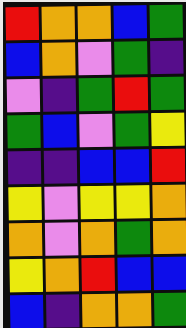[["red", "orange", "orange", "blue", "green"], ["blue", "orange", "violet", "green", "indigo"], ["violet", "indigo", "green", "red", "green"], ["green", "blue", "violet", "green", "yellow"], ["indigo", "indigo", "blue", "blue", "red"], ["yellow", "violet", "yellow", "yellow", "orange"], ["orange", "violet", "orange", "green", "orange"], ["yellow", "orange", "red", "blue", "blue"], ["blue", "indigo", "orange", "orange", "green"]]